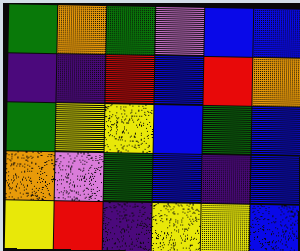[["green", "orange", "green", "violet", "blue", "blue"], ["indigo", "indigo", "red", "blue", "red", "orange"], ["green", "yellow", "yellow", "blue", "green", "blue"], ["orange", "violet", "green", "blue", "indigo", "blue"], ["yellow", "red", "indigo", "yellow", "yellow", "blue"]]